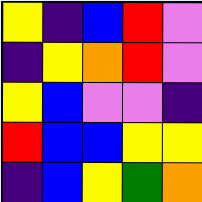[["yellow", "indigo", "blue", "red", "violet"], ["indigo", "yellow", "orange", "red", "violet"], ["yellow", "blue", "violet", "violet", "indigo"], ["red", "blue", "blue", "yellow", "yellow"], ["indigo", "blue", "yellow", "green", "orange"]]